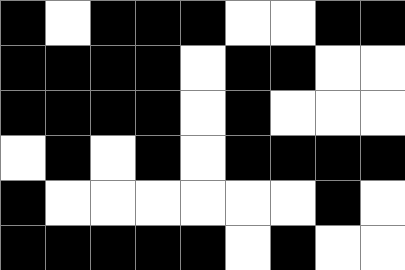[["black", "white", "black", "black", "black", "white", "white", "black", "black"], ["black", "black", "black", "black", "white", "black", "black", "white", "white"], ["black", "black", "black", "black", "white", "black", "white", "white", "white"], ["white", "black", "white", "black", "white", "black", "black", "black", "black"], ["black", "white", "white", "white", "white", "white", "white", "black", "white"], ["black", "black", "black", "black", "black", "white", "black", "white", "white"]]